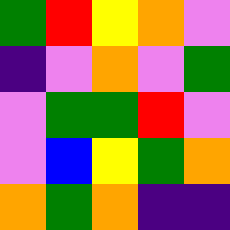[["green", "red", "yellow", "orange", "violet"], ["indigo", "violet", "orange", "violet", "green"], ["violet", "green", "green", "red", "violet"], ["violet", "blue", "yellow", "green", "orange"], ["orange", "green", "orange", "indigo", "indigo"]]